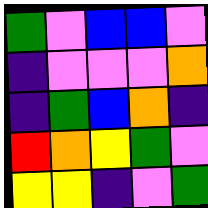[["green", "violet", "blue", "blue", "violet"], ["indigo", "violet", "violet", "violet", "orange"], ["indigo", "green", "blue", "orange", "indigo"], ["red", "orange", "yellow", "green", "violet"], ["yellow", "yellow", "indigo", "violet", "green"]]